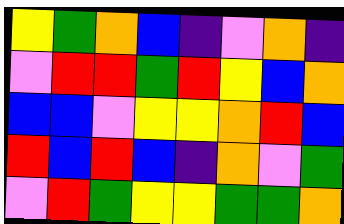[["yellow", "green", "orange", "blue", "indigo", "violet", "orange", "indigo"], ["violet", "red", "red", "green", "red", "yellow", "blue", "orange"], ["blue", "blue", "violet", "yellow", "yellow", "orange", "red", "blue"], ["red", "blue", "red", "blue", "indigo", "orange", "violet", "green"], ["violet", "red", "green", "yellow", "yellow", "green", "green", "orange"]]